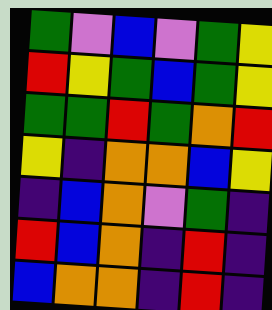[["green", "violet", "blue", "violet", "green", "yellow"], ["red", "yellow", "green", "blue", "green", "yellow"], ["green", "green", "red", "green", "orange", "red"], ["yellow", "indigo", "orange", "orange", "blue", "yellow"], ["indigo", "blue", "orange", "violet", "green", "indigo"], ["red", "blue", "orange", "indigo", "red", "indigo"], ["blue", "orange", "orange", "indigo", "red", "indigo"]]